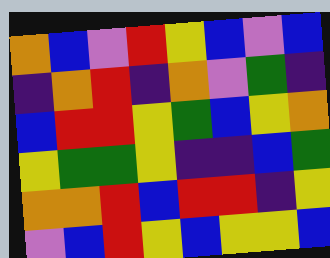[["orange", "blue", "violet", "red", "yellow", "blue", "violet", "blue"], ["indigo", "orange", "red", "indigo", "orange", "violet", "green", "indigo"], ["blue", "red", "red", "yellow", "green", "blue", "yellow", "orange"], ["yellow", "green", "green", "yellow", "indigo", "indigo", "blue", "green"], ["orange", "orange", "red", "blue", "red", "red", "indigo", "yellow"], ["violet", "blue", "red", "yellow", "blue", "yellow", "yellow", "blue"]]